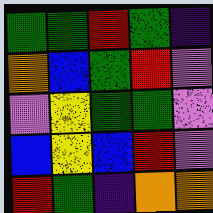[["green", "green", "red", "green", "indigo"], ["orange", "blue", "green", "red", "violet"], ["violet", "yellow", "green", "green", "violet"], ["blue", "yellow", "blue", "red", "violet"], ["red", "green", "indigo", "orange", "orange"]]